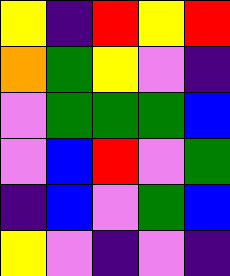[["yellow", "indigo", "red", "yellow", "red"], ["orange", "green", "yellow", "violet", "indigo"], ["violet", "green", "green", "green", "blue"], ["violet", "blue", "red", "violet", "green"], ["indigo", "blue", "violet", "green", "blue"], ["yellow", "violet", "indigo", "violet", "indigo"]]